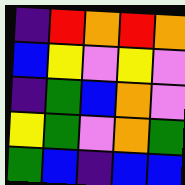[["indigo", "red", "orange", "red", "orange"], ["blue", "yellow", "violet", "yellow", "violet"], ["indigo", "green", "blue", "orange", "violet"], ["yellow", "green", "violet", "orange", "green"], ["green", "blue", "indigo", "blue", "blue"]]